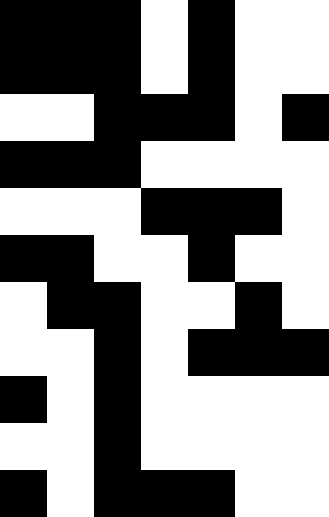[["black", "black", "black", "white", "black", "white", "white"], ["black", "black", "black", "white", "black", "white", "white"], ["white", "white", "black", "black", "black", "white", "black"], ["black", "black", "black", "white", "white", "white", "white"], ["white", "white", "white", "black", "black", "black", "white"], ["black", "black", "white", "white", "black", "white", "white"], ["white", "black", "black", "white", "white", "black", "white"], ["white", "white", "black", "white", "black", "black", "black"], ["black", "white", "black", "white", "white", "white", "white"], ["white", "white", "black", "white", "white", "white", "white"], ["black", "white", "black", "black", "black", "white", "white"]]